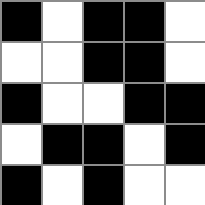[["black", "white", "black", "black", "white"], ["white", "white", "black", "black", "white"], ["black", "white", "white", "black", "black"], ["white", "black", "black", "white", "black"], ["black", "white", "black", "white", "white"]]